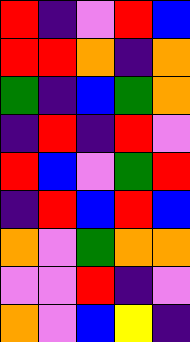[["red", "indigo", "violet", "red", "blue"], ["red", "red", "orange", "indigo", "orange"], ["green", "indigo", "blue", "green", "orange"], ["indigo", "red", "indigo", "red", "violet"], ["red", "blue", "violet", "green", "red"], ["indigo", "red", "blue", "red", "blue"], ["orange", "violet", "green", "orange", "orange"], ["violet", "violet", "red", "indigo", "violet"], ["orange", "violet", "blue", "yellow", "indigo"]]